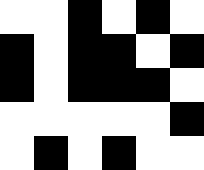[["white", "white", "black", "white", "black", "white"], ["black", "white", "black", "black", "white", "black"], ["black", "white", "black", "black", "black", "white"], ["white", "white", "white", "white", "white", "black"], ["white", "black", "white", "black", "white", "white"]]